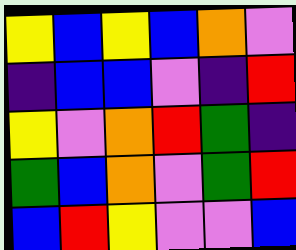[["yellow", "blue", "yellow", "blue", "orange", "violet"], ["indigo", "blue", "blue", "violet", "indigo", "red"], ["yellow", "violet", "orange", "red", "green", "indigo"], ["green", "blue", "orange", "violet", "green", "red"], ["blue", "red", "yellow", "violet", "violet", "blue"]]